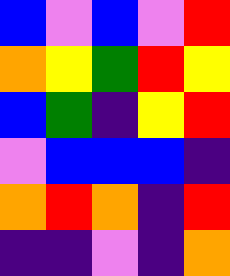[["blue", "violet", "blue", "violet", "red"], ["orange", "yellow", "green", "red", "yellow"], ["blue", "green", "indigo", "yellow", "red"], ["violet", "blue", "blue", "blue", "indigo"], ["orange", "red", "orange", "indigo", "red"], ["indigo", "indigo", "violet", "indigo", "orange"]]